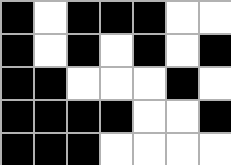[["black", "white", "black", "black", "black", "white", "white"], ["black", "white", "black", "white", "black", "white", "black"], ["black", "black", "white", "white", "white", "black", "white"], ["black", "black", "black", "black", "white", "white", "black"], ["black", "black", "black", "white", "white", "white", "white"]]